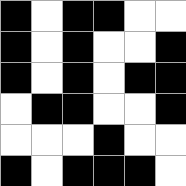[["black", "white", "black", "black", "white", "white"], ["black", "white", "black", "white", "white", "black"], ["black", "white", "black", "white", "black", "black"], ["white", "black", "black", "white", "white", "black"], ["white", "white", "white", "black", "white", "white"], ["black", "white", "black", "black", "black", "white"]]